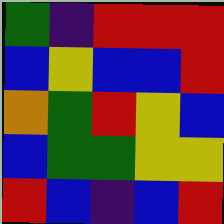[["green", "indigo", "red", "red", "red"], ["blue", "yellow", "blue", "blue", "red"], ["orange", "green", "red", "yellow", "blue"], ["blue", "green", "green", "yellow", "yellow"], ["red", "blue", "indigo", "blue", "red"]]